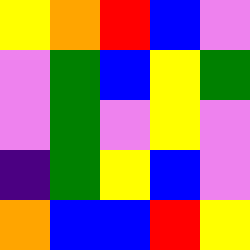[["yellow", "orange", "red", "blue", "violet"], ["violet", "green", "blue", "yellow", "green"], ["violet", "green", "violet", "yellow", "violet"], ["indigo", "green", "yellow", "blue", "violet"], ["orange", "blue", "blue", "red", "yellow"]]